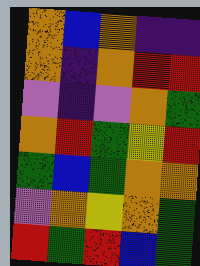[["orange", "blue", "orange", "indigo", "indigo"], ["orange", "indigo", "orange", "red", "red"], ["violet", "indigo", "violet", "orange", "green"], ["orange", "red", "green", "yellow", "red"], ["green", "blue", "green", "orange", "orange"], ["violet", "orange", "yellow", "orange", "green"], ["red", "green", "red", "blue", "green"]]